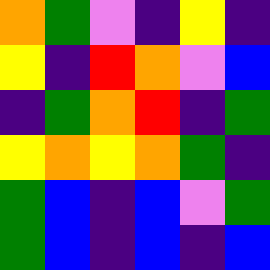[["orange", "green", "violet", "indigo", "yellow", "indigo"], ["yellow", "indigo", "red", "orange", "violet", "blue"], ["indigo", "green", "orange", "red", "indigo", "green"], ["yellow", "orange", "yellow", "orange", "green", "indigo"], ["green", "blue", "indigo", "blue", "violet", "green"], ["green", "blue", "indigo", "blue", "indigo", "blue"]]